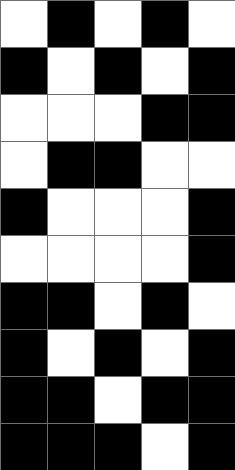[["white", "black", "white", "black", "white"], ["black", "white", "black", "white", "black"], ["white", "white", "white", "black", "black"], ["white", "black", "black", "white", "white"], ["black", "white", "white", "white", "black"], ["white", "white", "white", "white", "black"], ["black", "black", "white", "black", "white"], ["black", "white", "black", "white", "black"], ["black", "black", "white", "black", "black"], ["black", "black", "black", "white", "black"]]